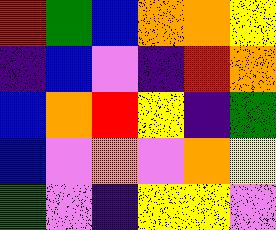[["red", "green", "blue", "orange", "orange", "yellow"], ["indigo", "blue", "violet", "indigo", "red", "orange"], ["blue", "orange", "red", "yellow", "indigo", "green"], ["blue", "violet", "orange", "violet", "orange", "yellow"], ["green", "violet", "indigo", "yellow", "yellow", "violet"]]